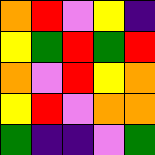[["orange", "red", "violet", "yellow", "indigo"], ["yellow", "green", "red", "green", "red"], ["orange", "violet", "red", "yellow", "orange"], ["yellow", "red", "violet", "orange", "orange"], ["green", "indigo", "indigo", "violet", "green"]]